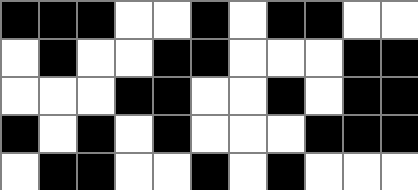[["black", "black", "black", "white", "white", "black", "white", "black", "black", "white", "white"], ["white", "black", "white", "white", "black", "black", "white", "white", "white", "black", "black"], ["white", "white", "white", "black", "black", "white", "white", "black", "white", "black", "black"], ["black", "white", "black", "white", "black", "white", "white", "white", "black", "black", "black"], ["white", "black", "black", "white", "white", "black", "white", "black", "white", "white", "white"]]